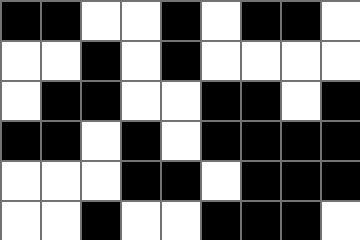[["black", "black", "white", "white", "black", "white", "black", "black", "white"], ["white", "white", "black", "white", "black", "white", "white", "white", "white"], ["white", "black", "black", "white", "white", "black", "black", "white", "black"], ["black", "black", "white", "black", "white", "black", "black", "black", "black"], ["white", "white", "white", "black", "black", "white", "black", "black", "black"], ["white", "white", "black", "white", "white", "black", "black", "black", "white"]]